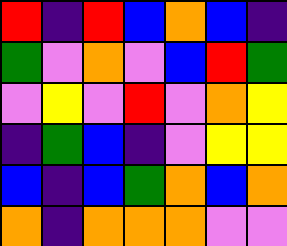[["red", "indigo", "red", "blue", "orange", "blue", "indigo"], ["green", "violet", "orange", "violet", "blue", "red", "green"], ["violet", "yellow", "violet", "red", "violet", "orange", "yellow"], ["indigo", "green", "blue", "indigo", "violet", "yellow", "yellow"], ["blue", "indigo", "blue", "green", "orange", "blue", "orange"], ["orange", "indigo", "orange", "orange", "orange", "violet", "violet"]]